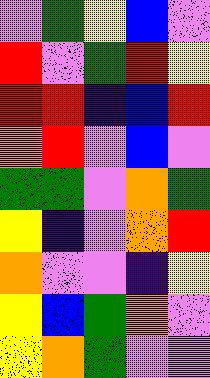[["violet", "green", "yellow", "blue", "violet"], ["red", "violet", "green", "red", "yellow"], ["red", "red", "indigo", "blue", "red"], ["orange", "red", "violet", "blue", "violet"], ["green", "green", "violet", "orange", "green"], ["yellow", "indigo", "violet", "orange", "red"], ["orange", "violet", "violet", "indigo", "yellow"], ["yellow", "blue", "green", "orange", "violet"], ["yellow", "orange", "green", "violet", "violet"]]